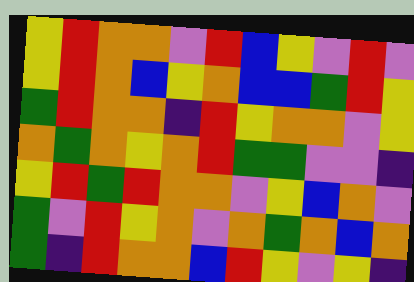[["yellow", "red", "orange", "orange", "violet", "red", "blue", "yellow", "violet", "red", "violet"], ["yellow", "red", "orange", "blue", "yellow", "orange", "blue", "blue", "green", "red", "yellow"], ["green", "red", "orange", "orange", "indigo", "red", "yellow", "orange", "orange", "violet", "yellow"], ["orange", "green", "orange", "yellow", "orange", "red", "green", "green", "violet", "violet", "indigo"], ["yellow", "red", "green", "red", "orange", "orange", "violet", "yellow", "blue", "orange", "violet"], ["green", "violet", "red", "yellow", "orange", "violet", "orange", "green", "orange", "blue", "orange"], ["green", "indigo", "red", "orange", "orange", "blue", "red", "yellow", "violet", "yellow", "indigo"]]